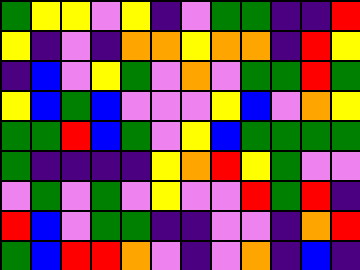[["green", "yellow", "yellow", "violet", "yellow", "indigo", "violet", "green", "green", "indigo", "indigo", "red"], ["yellow", "indigo", "violet", "indigo", "orange", "orange", "yellow", "orange", "orange", "indigo", "red", "yellow"], ["indigo", "blue", "violet", "yellow", "green", "violet", "orange", "violet", "green", "green", "red", "green"], ["yellow", "blue", "green", "blue", "violet", "violet", "violet", "yellow", "blue", "violet", "orange", "yellow"], ["green", "green", "red", "blue", "green", "violet", "yellow", "blue", "green", "green", "green", "green"], ["green", "indigo", "indigo", "indigo", "indigo", "yellow", "orange", "red", "yellow", "green", "violet", "violet"], ["violet", "green", "violet", "green", "violet", "yellow", "violet", "violet", "red", "green", "red", "indigo"], ["red", "blue", "violet", "green", "green", "indigo", "indigo", "violet", "violet", "indigo", "orange", "red"], ["green", "blue", "red", "red", "orange", "violet", "indigo", "violet", "orange", "indigo", "blue", "indigo"]]